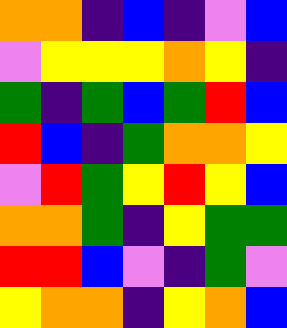[["orange", "orange", "indigo", "blue", "indigo", "violet", "blue"], ["violet", "yellow", "yellow", "yellow", "orange", "yellow", "indigo"], ["green", "indigo", "green", "blue", "green", "red", "blue"], ["red", "blue", "indigo", "green", "orange", "orange", "yellow"], ["violet", "red", "green", "yellow", "red", "yellow", "blue"], ["orange", "orange", "green", "indigo", "yellow", "green", "green"], ["red", "red", "blue", "violet", "indigo", "green", "violet"], ["yellow", "orange", "orange", "indigo", "yellow", "orange", "blue"]]